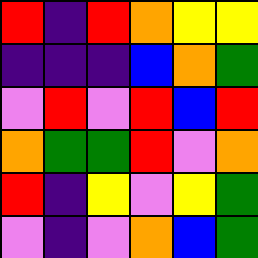[["red", "indigo", "red", "orange", "yellow", "yellow"], ["indigo", "indigo", "indigo", "blue", "orange", "green"], ["violet", "red", "violet", "red", "blue", "red"], ["orange", "green", "green", "red", "violet", "orange"], ["red", "indigo", "yellow", "violet", "yellow", "green"], ["violet", "indigo", "violet", "orange", "blue", "green"]]